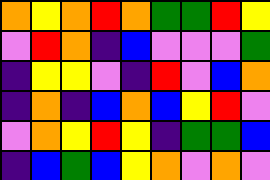[["orange", "yellow", "orange", "red", "orange", "green", "green", "red", "yellow"], ["violet", "red", "orange", "indigo", "blue", "violet", "violet", "violet", "green"], ["indigo", "yellow", "yellow", "violet", "indigo", "red", "violet", "blue", "orange"], ["indigo", "orange", "indigo", "blue", "orange", "blue", "yellow", "red", "violet"], ["violet", "orange", "yellow", "red", "yellow", "indigo", "green", "green", "blue"], ["indigo", "blue", "green", "blue", "yellow", "orange", "violet", "orange", "violet"]]